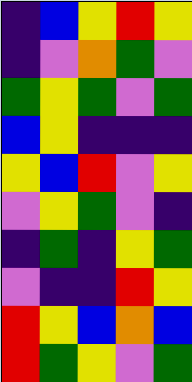[["indigo", "blue", "yellow", "red", "yellow"], ["indigo", "violet", "orange", "green", "violet"], ["green", "yellow", "green", "violet", "green"], ["blue", "yellow", "indigo", "indigo", "indigo"], ["yellow", "blue", "red", "violet", "yellow"], ["violet", "yellow", "green", "violet", "indigo"], ["indigo", "green", "indigo", "yellow", "green"], ["violet", "indigo", "indigo", "red", "yellow"], ["red", "yellow", "blue", "orange", "blue"], ["red", "green", "yellow", "violet", "green"]]